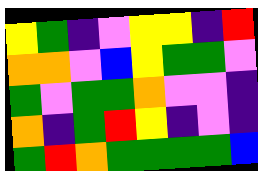[["yellow", "green", "indigo", "violet", "yellow", "yellow", "indigo", "red"], ["orange", "orange", "violet", "blue", "yellow", "green", "green", "violet"], ["green", "violet", "green", "green", "orange", "violet", "violet", "indigo"], ["orange", "indigo", "green", "red", "yellow", "indigo", "violet", "indigo"], ["green", "red", "orange", "green", "green", "green", "green", "blue"]]